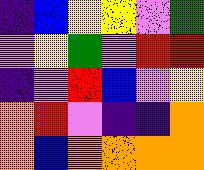[["indigo", "blue", "yellow", "yellow", "violet", "green"], ["violet", "yellow", "green", "violet", "red", "red"], ["indigo", "violet", "red", "blue", "violet", "yellow"], ["orange", "red", "violet", "indigo", "indigo", "orange"], ["orange", "blue", "orange", "orange", "orange", "orange"]]